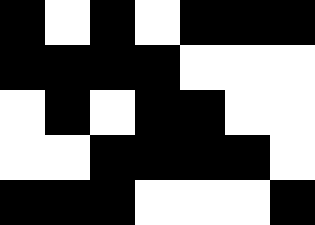[["black", "white", "black", "white", "black", "black", "black"], ["black", "black", "black", "black", "white", "white", "white"], ["white", "black", "white", "black", "black", "white", "white"], ["white", "white", "black", "black", "black", "black", "white"], ["black", "black", "black", "white", "white", "white", "black"]]